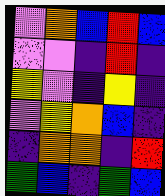[["violet", "orange", "blue", "red", "blue"], ["violet", "violet", "indigo", "red", "indigo"], ["yellow", "violet", "indigo", "yellow", "indigo"], ["violet", "yellow", "orange", "blue", "indigo"], ["indigo", "orange", "orange", "indigo", "red"], ["green", "blue", "indigo", "green", "blue"]]